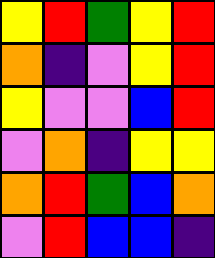[["yellow", "red", "green", "yellow", "red"], ["orange", "indigo", "violet", "yellow", "red"], ["yellow", "violet", "violet", "blue", "red"], ["violet", "orange", "indigo", "yellow", "yellow"], ["orange", "red", "green", "blue", "orange"], ["violet", "red", "blue", "blue", "indigo"]]